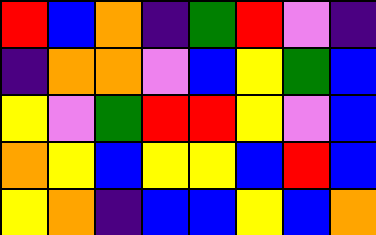[["red", "blue", "orange", "indigo", "green", "red", "violet", "indigo"], ["indigo", "orange", "orange", "violet", "blue", "yellow", "green", "blue"], ["yellow", "violet", "green", "red", "red", "yellow", "violet", "blue"], ["orange", "yellow", "blue", "yellow", "yellow", "blue", "red", "blue"], ["yellow", "orange", "indigo", "blue", "blue", "yellow", "blue", "orange"]]